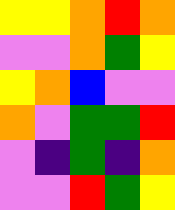[["yellow", "yellow", "orange", "red", "orange"], ["violet", "violet", "orange", "green", "yellow"], ["yellow", "orange", "blue", "violet", "violet"], ["orange", "violet", "green", "green", "red"], ["violet", "indigo", "green", "indigo", "orange"], ["violet", "violet", "red", "green", "yellow"]]